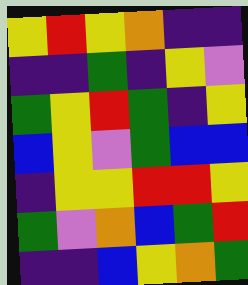[["yellow", "red", "yellow", "orange", "indigo", "indigo"], ["indigo", "indigo", "green", "indigo", "yellow", "violet"], ["green", "yellow", "red", "green", "indigo", "yellow"], ["blue", "yellow", "violet", "green", "blue", "blue"], ["indigo", "yellow", "yellow", "red", "red", "yellow"], ["green", "violet", "orange", "blue", "green", "red"], ["indigo", "indigo", "blue", "yellow", "orange", "green"]]